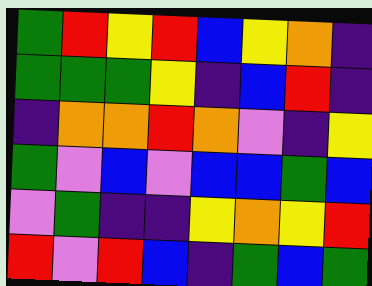[["green", "red", "yellow", "red", "blue", "yellow", "orange", "indigo"], ["green", "green", "green", "yellow", "indigo", "blue", "red", "indigo"], ["indigo", "orange", "orange", "red", "orange", "violet", "indigo", "yellow"], ["green", "violet", "blue", "violet", "blue", "blue", "green", "blue"], ["violet", "green", "indigo", "indigo", "yellow", "orange", "yellow", "red"], ["red", "violet", "red", "blue", "indigo", "green", "blue", "green"]]